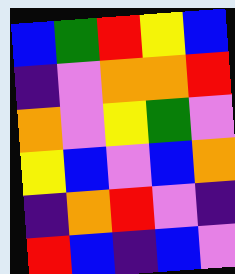[["blue", "green", "red", "yellow", "blue"], ["indigo", "violet", "orange", "orange", "red"], ["orange", "violet", "yellow", "green", "violet"], ["yellow", "blue", "violet", "blue", "orange"], ["indigo", "orange", "red", "violet", "indigo"], ["red", "blue", "indigo", "blue", "violet"]]